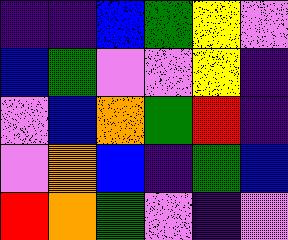[["indigo", "indigo", "blue", "green", "yellow", "violet"], ["blue", "green", "violet", "violet", "yellow", "indigo"], ["violet", "blue", "orange", "green", "red", "indigo"], ["violet", "orange", "blue", "indigo", "green", "blue"], ["red", "orange", "green", "violet", "indigo", "violet"]]